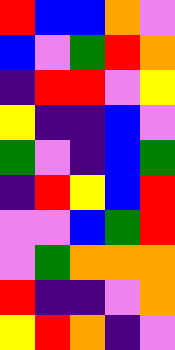[["red", "blue", "blue", "orange", "violet"], ["blue", "violet", "green", "red", "orange"], ["indigo", "red", "red", "violet", "yellow"], ["yellow", "indigo", "indigo", "blue", "violet"], ["green", "violet", "indigo", "blue", "green"], ["indigo", "red", "yellow", "blue", "red"], ["violet", "violet", "blue", "green", "red"], ["violet", "green", "orange", "orange", "orange"], ["red", "indigo", "indigo", "violet", "orange"], ["yellow", "red", "orange", "indigo", "violet"]]